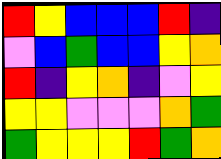[["red", "yellow", "blue", "blue", "blue", "red", "indigo"], ["violet", "blue", "green", "blue", "blue", "yellow", "orange"], ["red", "indigo", "yellow", "orange", "indigo", "violet", "yellow"], ["yellow", "yellow", "violet", "violet", "violet", "orange", "green"], ["green", "yellow", "yellow", "yellow", "red", "green", "orange"]]